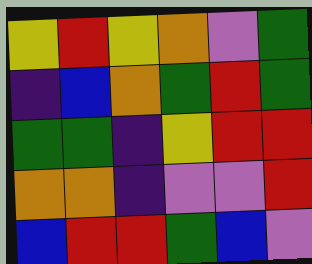[["yellow", "red", "yellow", "orange", "violet", "green"], ["indigo", "blue", "orange", "green", "red", "green"], ["green", "green", "indigo", "yellow", "red", "red"], ["orange", "orange", "indigo", "violet", "violet", "red"], ["blue", "red", "red", "green", "blue", "violet"]]